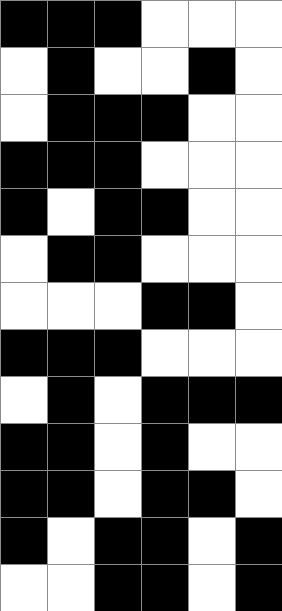[["black", "black", "black", "white", "white", "white"], ["white", "black", "white", "white", "black", "white"], ["white", "black", "black", "black", "white", "white"], ["black", "black", "black", "white", "white", "white"], ["black", "white", "black", "black", "white", "white"], ["white", "black", "black", "white", "white", "white"], ["white", "white", "white", "black", "black", "white"], ["black", "black", "black", "white", "white", "white"], ["white", "black", "white", "black", "black", "black"], ["black", "black", "white", "black", "white", "white"], ["black", "black", "white", "black", "black", "white"], ["black", "white", "black", "black", "white", "black"], ["white", "white", "black", "black", "white", "black"]]